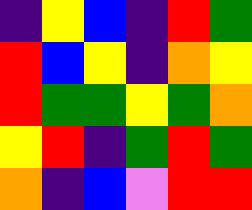[["indigo", "yellow", "blue", "indigo", "red", "green"], ["red", "blue", "yellow", "indigo", "orange", "yellow"], ["red", "green", "green", "yellow", "green", "orange"], ["yellow", "red", "indigo", "green", "red", "green"], ["orange", "indigo", "blue", "violet", "red", "red"]]